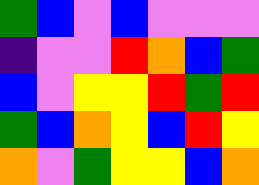[["green", "blue", "violet", "blue", "violet", "violet", "violet"], ["indigo", "violet", "violet", "red", "orange", "blue", "green"], ["blue", "violet", "yellow", "yellow", "red", "green", "red"], ["green", "blue", "orange", "yellow", "blue", "red", "yellow"], ["orange", "violet", "green", "yellow", "yellow", "blue", "orange"]]